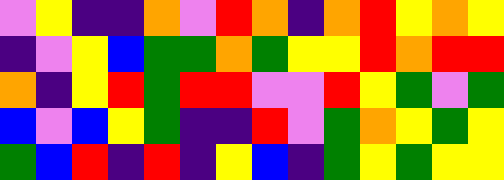[["violet", "yellow", "indigo", "indigo", "orange", "violet", "red", "orange", "indigo", "orange", "red", "yellow", "orange", "yellow"], ["indigo", "violet", "yellow", "blue", "green", "green", "orange", "green", "yellow", "yellow", "red", "orange", "red", "red"], ["orange", "indigo", "yellow", "red", "green", "red", "red", "violet", "violet", "red", "yellow", "green", "violet", "green"], ["blue", "violet", "blue", "yellow", "green", "indigo", "indigo", "red", "violet", "green", "orange", "yellow", "green", "yellow"], ["green", "blue", "red", "indigo", "red", "indigo", "yellow", "blue", "indigo", "green", "yellow", "green", "yellow", "yellow"]]